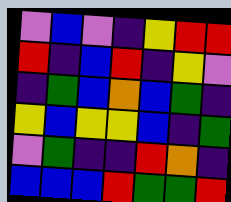[["violet", "blue", "violet", "indigo", "yellow", "red", "red"], ["red", "indigo", "blue", "red", "indigo", "yellow", "violet"], ["indigo", "green", "blue", "orange", "blue", "green", "indigo"], ["yellow", "blue", "yellow", "yellow", "blue", "indigo", "green"], ["violet", "green", "indigo", "indigo", "red", "orange", "indigo"], ["blue", "blue", "blue", "red", "green", "green", "red"]]